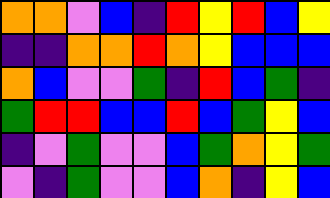[["orange", "orange", "violet", "blue", "indigo", "red", "yellow", "red", "blue", "yellow"], ["indigo", "indigo", "orange", "orange", "red", "orange", "yellow", "blue", "blue", "blue"], ["orange", "blue", "violet", "violet", "green", "indigo", "red", "blue", "green", "indigo"], ["green", "red", "red", "blue", "blue", "red", "blue", "green", "yellow", "blue"], ["indigo", "violet", "green", "violet", "violet", "blue", "green", "orange", "yellow", "green"], ["violet", "indigo", "green", "violet", "violet", "blue", "orange", "indigo", "yellow", "blue"]]